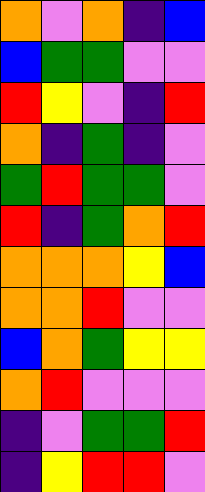[["orange", "violet", "orange", "indigo", "blue"], ["blue", "green", "green", "violet", "violet"], ["red", "yellow", "violet", "indigo", "red"], ["orange", "indigo", "green", "indigo", "violet"], ["green", "red", "green", "green", "violet"], ["red", "indigo", "green", "orange", "red"], ["orange", "orange", "orange", "yellow", "blue"], ["orange", "orange", "red", "violet", "violet"], ["blue", "orange", "green", "yellow", "yellow"], ["orange", "red", "violet", "violet", "violet"], ["indigo", "violet", "green", "green", "red"], ["indigo", "yellow", "red", "red", "violet"]]